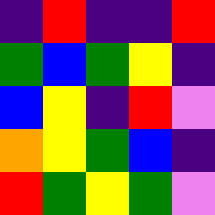[["indigo", "red", "indigo", "indigo", "red"], ["green", "blue", "green", "yellow", "indigo"], ["blue", "yellow", "indigo", "red", "violet"], ["orange", "yellow", "green", "blue", "indigo"], ["red", "green", "yellow", "green", "violet"]]